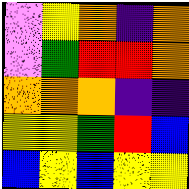[["violet", "yellow", "orange", "indigo", "orange"], ["violet", "green", "red", "red", "orange"], ["orange", "orange", "orange", "indigo", "indigo"], ["yellow", "yellow", "green", "red", "blue"], ["blue", "yellow", "blue", "yellow", "yellow"]]